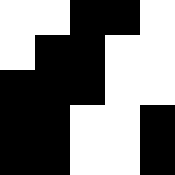[["white", "white", "black", "black", "white"], ["white", "black", "black", "white", "white"], ["black", "black", "black", "white", "white"], ["black", "black", "white", "white", "black"], ["black", "black", "white", "white", "black"]]